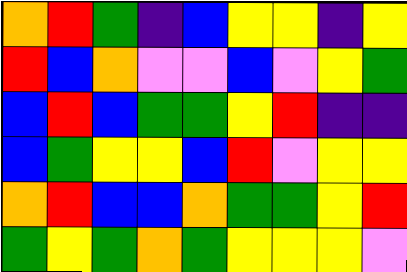[["orange", "red", "green", "indigo", "blue", "yellow", "yellow", "indigo", "yellow"], ["red", "blue", "orange", "violet", "violet", "blue", "violet", "yellow", "green"], ["blue", "red", "blue", "green", "green", "yellow", "red", "indigo", "indigo"], ["blue", "green", "yellow", "yellow", "blue", "red", "violet", "yellow", "yellow"], ["orange", "red", "blue", "blue", "orange", "green", "green", "yellow", "red"], ["green", "yellow", "green", "orange", "green", "yellow", "yellow", "yellow", "violet"]]